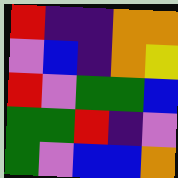[["red", "indigo", "indigo", "orange", "orange"], ["violet", "blue", "indigo", "orange", "yellow"], ["red", "violet", "green", "green", "blue"], ["green", "green", "red", "indigo", "violet"], ["green", "violet", "blue", "blue", "orange"]]